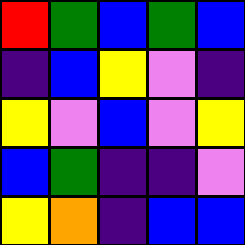[["red", "green", "blue", "green", "blue"], ["indigo", "blue", "yellow", "violet", "indigo"], ["yellow", "violet", "blue", "violet", "yellow"], ["blue", "green", "indigo", "indigo", "violet"], ["yellow", "orange", "indigo", "blue", "blue"]]